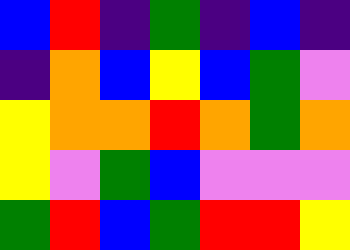[["blue", "red", "indigo", "green", "indigo", "blue", "indigo"], ["indigo", "orange", "blue", "yellow", "blue", "green", "violet"], ["yellow", "orange", "orange", "red", "orange", "green", "orange"], ["yellow", "violet", "green", "blue", "violet", "violet", "violet"], ["green", "red", "blue", "green", "red", "red", "yellow"]]